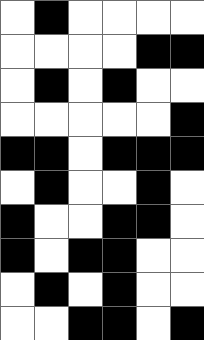[["white", "black", "white", "white", "white", "white"], ["white", "white", "white", "white", "black", "black"], ["white", "black", "white", "black", "white", "white"], ["white", "white", "white", "white", "white", "black"], ["black", "black", "white", "black", "black", "black"], ["white", "black", "white", "white", "black", "white"], ["black", "white", "white", "black", "black", "white"], ["black", "white", "black", "black", "white", "white"], ["white", "black", "white", "black", "white", "white"], ["white", "white", "black", "black", "white", "black"]]